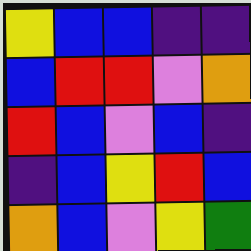[["yellow", "blue", "blue", "indigo", "indigo"], ["blue", "red", "red", "violet", "orange"], ["red", "blue", "violet", "blue", "indigo"], ["indigo", "blue", "yellow", "red", "blue"], ["orange", "blue", "violet", "yellow", "green"]]